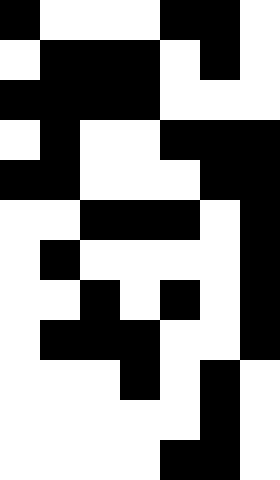[["black", "white", "white", "white", "black", "black", "white"], ["white", "black", "black", "black", "white", "black", "white"], ["black", "black", "black", "black", "white", "white", "white"], ["white", "black", "white", "white", "black", "black", "black"], ["black", "black", "white", "white", "white", "black", "black"], ["white", "white", "black", "black", "black", "white", "black"], ["white", "black", "white", "white", "white", "white", "black"], ["white", "white", "black", "white", "black", "white", "black"], ["white", "black", "black", "black", "white", "white", "black"], ["white", "white", "white", "black", "white", "black", "white"], ["white", "white", "white", "white", "white", "black", "white"], ["white", "white", "white", "white", "black", "black", "white"]]